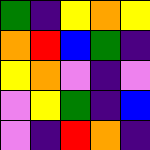[["green", "indigo", "yellow", "orange", "yellow"], ["orange", "red", "blue", "green", "indigo"], ["yellow", "orange", "violet", "indigo", "violet"], ["violet", "yellow", "green", "indigo", "blue"], ["violet", "indigo", "red", "orange", "indigo"]]